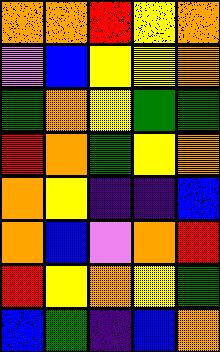[["orange", "orange", "red", "yellow", "orange"], ["violet", "blue", "yellow", "yellow", "orange"], ["green", "orange", "yellow", "green", "green"], ["red", "orange", "green", "yellow", "orange"], ["orange", "yellow", "indigo", "indigo", "blue"], ["orange", "blue", "violet", "orange", "red"], ["red", "yellow", "orange", "yellow", "green"], ["blue", "green", "indigo", "blue", "orange"]]